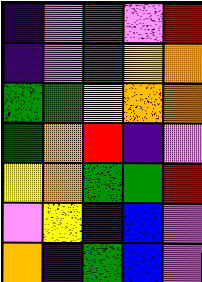[["indigo", "violet", "green", "violet", "red"], ["indigo", "violet", "green", "yellow", "orange"], ["green", "green", "yellow", "orange", "orange"], ["green", "orange", "red", "indigo", "violet"], ["yellow", "orange", "green", "green", "red"], ["violet", "yellow", "indigo", "blue", "violet"], ["orange", "indigo", "green", "blue", "violet"]]